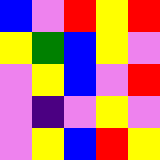[["blue", "violet", "red", "yellow", "red"], ["yellow", "green", "blue", "yellow", "violet"], ["violet", "yellow", "blue", "violet", "red"], ["violet", "indigo", "violet", "yellow", "violet"], ["violet", "yellow", "blue", "red", "yellow"]]